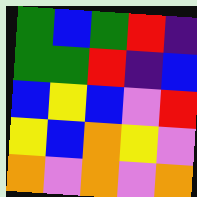[["green", "blue", "green", "red", "indigo"], ["green", "green", "red", "indigo", "blue"], ["blue", "yellow", "blue", "violet", "red"], ["yellow", "blue", "orange", "yellow", "violet"], ["orange", "violet", "orange", "violet", "orange"]]